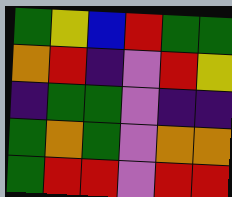[["green", "yellow", "blue", "red", "green", "green"], ["orange", "red", "indigo", "violet", "red", "yellow"], ["indigo", "green", "green", "violet", "indigo", "indigo"], ["green", "orange", "green", "violet", "orange", "orange"], ["green", "red", "red", "violet", "red", "red"]]